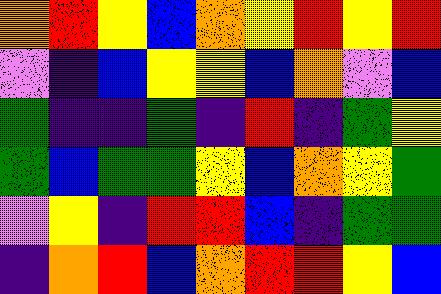[["orange", "red", "yellow", "blue", "orange", "yellow", "red", "yellow", "red"], ["violet", "indigo", "blue", "yellow", "yellow", "blue", "orange", "violet", "blue"], ["green", "indigo", "indigo", "green", "indigo", "red", "indigo", "green", "yellow"], ["green", "blue", "green", "green", "yellow", "blue", "orange", "yellow", "green"], ["violet", "yellow", "indigo", "red", "red", "blue", "indigo", "green", "green"], ["indigo", "orange", "red", "blue", "orange", "red", "red", "yellow", "blue"]]